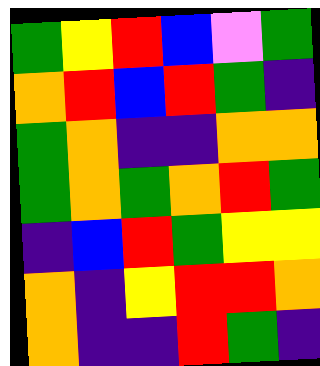[["green", "yellow", "red", "blue", "violet", "green"], ["orange", "red", "blue", "red", "green", "indigo"], ["green", "orange", "indigo", "indigo", "orange", "orange"], ["green", "orange", "green", "orange", "red", "green"], ["indigo", "blue", "red", "green", "yellow", "yellow"], ["orange", "indigo", "yellow", "red", "red", "orange"], ["orange", "indigo", "indigo", "red", "green", "indigo"]]